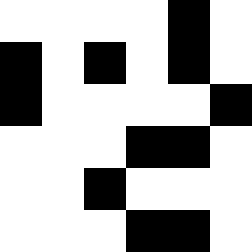[["white", "white", "white", "white", "black", "white"], ["black", "white", "black", "white", "black", "white"], ["black", "white", "white", "white", "white", "black"], ["white", "white", "white", "black", "black", "white"], ["white", "white", "black", "white", "white", "white"], ["white", "white", "white", "black", "black", "white"]]